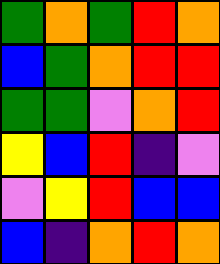[["green", "orange", "green", "red", "orange"], ["blue", "green", "orange", "red", "red"], ["green", "green", "violet", "orange", "red"], ["yellow", "blue", "red", "indigo", "violet"], ["violet", "yellow", "red", "blue", "blue"], ["blue", "indigo", "orange", "red", "orange"]]